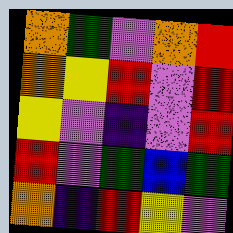[["orange", "green", "violet", "orange", "red"], ["orange", "yellow", "red", "violet", "red"], ["yellow", "violet", "indigo", "violet", "red"], ["red", "violet", "green", "blue", "green"], ["orange", "indigo", "red", "yellow", "violet"]]